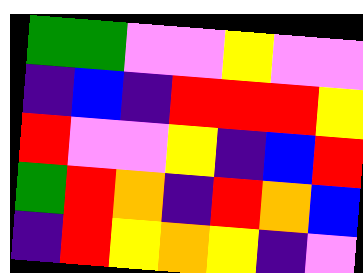[["green", "green", "violet", "violet", "yellow", "violet", "violet"], ["indigo", "blue", "indigo", "red", "red", "red", "yellow"], ["red", "violet", "violet", "yellow", "indigo", "blue", "red"], ["green", "red", "orange", "indigo", "red", "orange", "blue"], ["indigo", "red", "yellow", "orange", "yellow", "indigo", "violet"]]